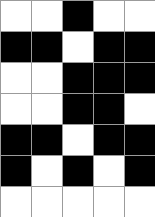[["white", "white", "black", "white", "white"], ["black", "black", "white", "black", "black"], ["white", "white", "black", "black", "black"], ["white", "white", "black", "black", "white"], ["black", "black", "white", "black", "black"], ["black", "white", "black", "white", "black"], ["white", "white", "white", "white", "white"]]